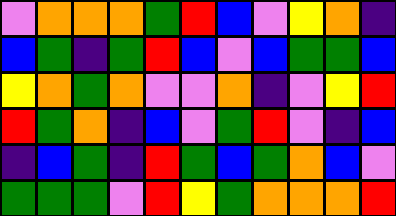[["violet", "orange", "orange", "orange", "green", "red", "blue", "violet", "yellow", "orange", "indigo"], ["blue", "green", "indigo", "green", "red", "blue", "violet", "blue", "green", "green", "blue"], ["yellow", "orange", "green", "orange", "violet", "violet", "orange", "indigo", "violet", "yellow", "red"], ["red", "green", "orange", "indigo", "blue", "violet", "green", "red", "violet", "indigo", "blue"], ["indigo", "blue", "green", "indigo", "red", "green", "blue", "green", "orange", "blue", "violet"], ["green", "green", "green", "violet", "red", "yellow", "green", "orange", "orange", "orange", "red"]]